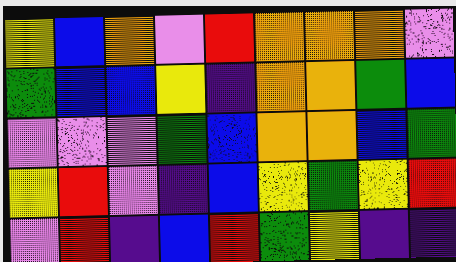[["yellow", "blue", "orange", "violet", "red", "orange", "orange", "orange", "violet"], ["green", "blue", "blue", "yellow", "indigo", "orange", "orange", "green", "blue"], ["violet", "violet", "violet", "green", "blue", "orange", "orange", "blue", "green"], ["yellow", "red", "violet", "indigo", "blue", "yellow", "green", "yellow", "red"], ["violet", "red", "indigo", "blue", "red", "green", "yellow", "indigo", "indigo"]]